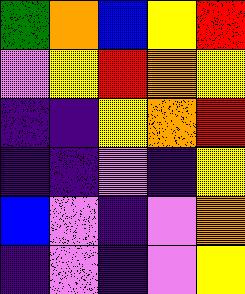[["green", "orange", "blue", "yellow", "red"], ["violet", "yellow", "red", "orange", "yellow"], ["indigo", "indigo", "yellow", "orange", "red"], ["indigo", "indigo", "violet", "indigo", "yellow"], ["blue", "violet", "indigo", "violet", "orange"], ["indigo", "violet", "indigo", "violet", "yellow"]]